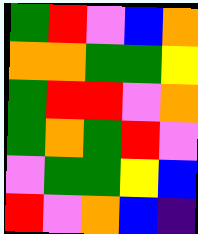[["green", "red", "violet", "blue", "orange"], ["orange", "orange", "green", "green", "yellow"], ["green", "red", "red", "violet", "orange"], ["green", "orange", "green", "red", "violet"], ["violet", "green", "green", "yellow", "blue"], ["red", "violet", "orange", "blue", "indigo"]]